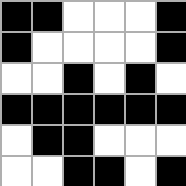[["black", "black", "white", "white", "white", "black"], ["black", "white", "white", "white", "white", "black"], ["white", "white", "black", "white", "black", "white"], ["black", "black", "black", "black", "black", "black"], ["white", "black", "black", "white", "white", "white"], ["white", "white", "black", "black", "white", "black"]]